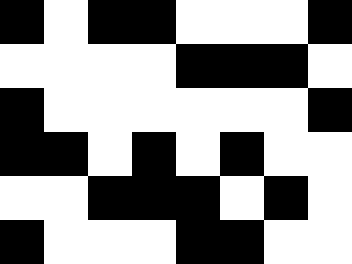[["black", "white", "black", "black", "white", "white", "white", "black"], ["white", "white", "white", "white", "black", "black", "black", "white"], ["black", "white", "white", "white", "white", "white", "white", "black"], ["black", "black", "white", "black", "white", "black", "white", "white"], ["white", "white", "black", "black", "black", "white", "black", "white"], ["black", "white", "white", "white", "black", "black", "white", "white"]]